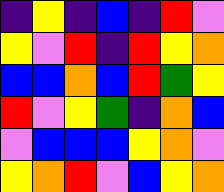[["indigo", "yellow", "indigo", "blue", "indigo", "red", "violet"], ["yellow", "violet", "red", "indigo", "red", "yellow", "orange"], ["blue", "blue", "orange", "blue", "red", "green", "yellow"], ["red", "violet", "yellow", "green", "indigo", "orange", "blue"], ["violet", "blue", "blue", "blue", "yellow", "orange", "violet"], ["yellow", "orange", "red", "violet", "blue", "yellow", "orange"]]